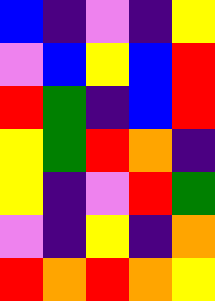[["blue", "indigo", "violet", "indigo", "yellow"], ["violet", "blue", "yellow", "blue", "red"], ["red", "green", "indigo", "blue", "red"], ["yellow", "green", "red", "orange", "indigo"], ["yellow", "indigo", "violet", "red", "green"], ["violet", "indigo", "yellow", "indigo", "orange"], ["red", "orange", "red", "orange", "yellow"]]